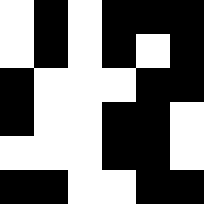[["white", "black", "white", "black", "black", "black"], ["white", "black", "white", "black", "white", "black"], ["black", "white", "white", "white", "black", "black"], ["black", "white", "white", "black", "black", "white"], ["white", "white", "white", "black", "black", "white"], ["black", "black", "white", "white", "black", "black"]]